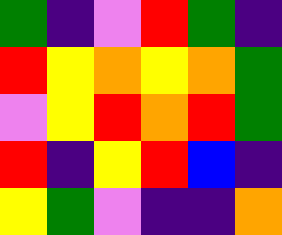[["green", "indigo", "violet", "red", "green", "indigo"], ["red", "yellow", "orange", "yellow", "orange", "green"], ["violet", "yellow", "red", "orange", "red", "green"], ["red", "indigo", "yellow", "red", "blue", "indigo"], ["yellow", "green", "violet", "indigo", "indigo", "orange"]]